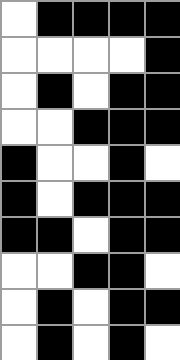[["white", "black", "black", "black", "black"], ["white", "white", "white", "white", "black"], ["white", "black", "white", "black", "black"], ["white", "white", "black", "black", "black"], ["black", "white", "white", "black", "white"], ["black", "white", "black", "black", "black"], ["black", "black", "white", "black", "black"], ["white", "white", "black", "black", "white"], ["white", "black", "white", "black", "black"], ["white", "black", "white", "black", "white"]]